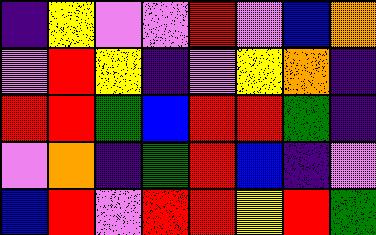[["indigo", "yellow", "violet", "violet", "red", "violet", "blue", "orange"], ["violet", "red", "yellow", "indigo", "violet", "yellow", "orange", "indigo"], ["red", "red", "green", "blue", "red", "red", "green", "indigo"], ["violet", "orange", "indigo", "green", "red", "blue", "indigo", "violet"], ["blue", "red", "violet", "red", "red", "yellow", "red", "green"]]